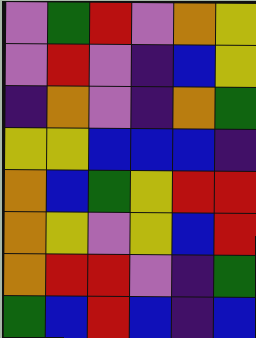[["violet", "green", "red", "violet", "orange", "yellow"], ["violet", "red", "violet", "indigo", "blue", "yellow"], ["indigo", "orange", "violet", "indigo", "orange", "green"], ["yellow", "yellow", "blue", "blue", "blue", "indigo"], ["orange", "blue", "green", "yellow", "red", "red"], ["orange", "yellow", "violet", "yellow", "blue", "red"], ["orange", "red", "red", "violet", "indigo", "green"], ["green", "blue", "red", "blue", "indigo", "blue"]]